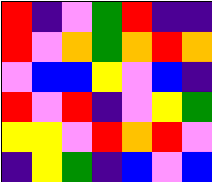[["red", "indigo", "violet", "green", "red", "indigo", "indigo"], ["red", "violet", "orange", "green", "orange", "red", "orange"], ["violet", "blue", "blue", "yellow", "violet", "blue", "indigo"], ["red", "violet", "red", "indigo", "violet", "yellow", "green"], ["yellow", "yellow", "violet", "red", "orange", "red", "violet"], ["indigo", "yellow", "green", "indigo", "blue", "violet", "blue"]]